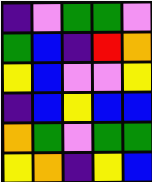[["indigo", "violet", "green", "green", "violet"], ["green", "blue", "indigo", "red", "orange"], ["yellow", "blue", "violet", "violet", "yellow"], ["indigo", "blue", "yellow", "blue", "blue"], ["orange", "green", "violet", "green", "green"], ["yellow", "orange", "indigo", "yellow", "blue"]]